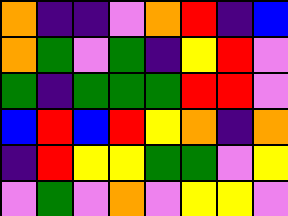[["orange", "indigo", "indigo", "violet", "orange", "red", "indigo", "blue"], ["orange", "green", "violet", "green", "indigo", "yellow", "red", "violet"], ["green", "indigo", "green", "green", "green", "red", "red", "violet"], ["blue", "red", "blue", "red", "yellow", "orange", "indigo", "orange"], ["indigo", "red", "yellow", "yellow", "green", "green", "violet", "yellow"], ["violet", "green", "violet", "orange", "violet", "yellow", "yellow", "violet"]]